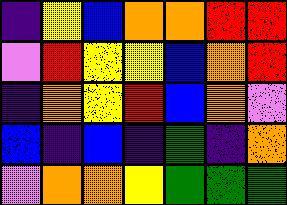[["indigo", "yellow", "blue", "orange", "orange", "red", "red"], ["violet", "red", "yellow", "yellow", "blue", "orange", "red"], ["indigo", "orange", "yellow", "red", "blue", "orange", "violet"], ["blue", "indigo", "blue", "indigo", "green", "indigo", "orange"], ["violet", "orange", "orange", "yellow", "green", "green", "green"]]